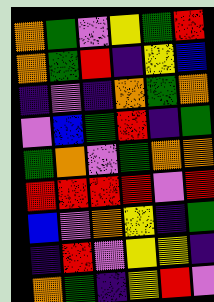[["orange", "green", "violet", "yellow", "green", "red"], ["orange", "green", "red", "indigo", "yellow", "blue"], ["indigo", "violet", "indigo", "orange", "green", "orange"], ["violet", "blue", "green", "red", "indigo", "green"], ["green", "orange", "violet", "green", "orange", "orange"], ["red", "red", "red", "red", "violet", "red"], ["blue", "violet", "orange", "yellow", "indigo", "green"], ["indigo", "red", "violet", "yellow", "yellow", "indigo"], ["orange", "green", "indigo", "yellow", "red", "violet"]]